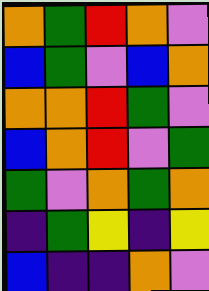[["orange", "green", "red", "orange", "violet"], ["blue", "green", "violet", "blue", "orange"], ["orange", "orange", "red", "green", "violet"], ["blue", "orange", "red", "violet", "green"], ["green", "violet", "orange", "green", "orange"], ["indigo", "green", "yellow", "indigo", "yellow"], ["blue", "indigo", "indigo", "orange", "violet"]]